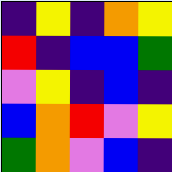[["indigo", "yellow", "indigo", "orange", "yellow"], ["red", "indigo", "blue", "blue", "green"], ["violet", "yellow", "indigo", "blue", "indigo"], ["blue", "orange", "red", "violet", "yellow"], ["green", "orange", "violet", "blue", "indigo"]]